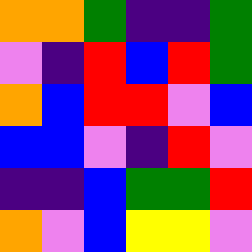[["orange", "orange", "green", "indigo", "indigo", "green"], ["violet", "indigo", "red", "blue", "red", "green"], ["orange", "blue", "red", "red", "violet", "blue"], ["blue", "blue", "violet", "indigo", "red", "violet"], ["indigo", "indigo", "blue", "green", "green", "red"], ["orange", "violet", "blue", "yellow", "yellow", "violet"]]